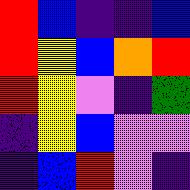[["red", "blue", "indigo", "indigo", "blue"], ["red", "yellow", "blue", "orange", "red"], ["red", "yellow", "violet", "indigo", "green"], ["indigo", "yellow", "blue", "violet", "violet"], ["indigo", "blue", "red", "violet", "indigo"]]